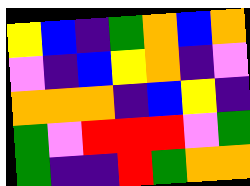[["yellow", "blue", "indigo", "green", "orange", "blue", "orange"], ["violet", "indigo", "blue", "yellow", "orange", "indigo", "violet"], ["orange", "orange", "orange", "indigo", "blue", "yellow", "indigo"], ["green", "violet", "red", "red", "red", "violet", "green"], ["green", "indigo", "indigo", "red", "green", "orange", "orange"]]